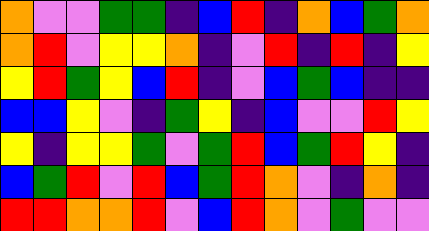[["orange", "violet", "violet", "green", "green", "indigo", "blue", "red", "indigo", "orange", "blue", "green", "orange"], ["orange", "red", "violet", "yellow", "yellow", "orange", "indigo", "violet", "red", "indigo", "red", "indigo", "yellow"], ["yellow", "red", "green", "yellow", "blue", "red", "indigo", "violet", "blue", "green", "blue", "indigo", "indigo"], ["blue", "blue", "yellow", "violet", "indigo", "green", "yellow", "indigo", "blue", "violet", "violet", "red", "yellow"], ["yellow", "indigo", "yellow", "yellow", "green", "violet", "green", "red", "blue", "green", "red", "yellow", "indigo"], ["blue", "green", "red", "violet", "red", "blue", "green", "red", "orange", "violet", "indigo", "orange", "indigo"], ["red", "red", "orange", "orange", "red", "violet", "blue", "red", "orange", "violet", "green", "violet", "violet"]]